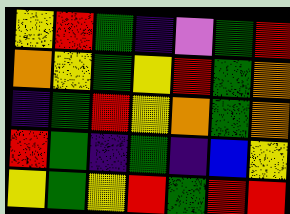[["yellow", "red", "green", "indigo", "violet", "green", "red"], ["orange", "yellow", "green", "yellow", "red", "green", "orange"], ["indigo", "green", "red", "yellow", "orange", "green", "orange"], ["red", "green", "indigo", "green", "indigo", "blue", "yellow"], ["yellow", "green", "yellow", "red", "green", "red", "red"]]